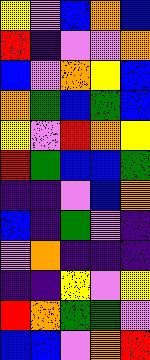[["yellow", "violet", "blue", "orange", "blue"], ["red", "indigo", "violet", "violet", "orange"], ["blue", "violet", "orange", "yellow", "blue"], ["orange", "green", "blue", "green", "blue"], ["yellow", "violet", "red", "orange", "yellow"], ["red", "green", "blue", "blue", "green"], ["indigo", "indigo", "violet", "blue", "orange"], ["blue", "indigo", "green", "violet", "indigo"], ["violet", "orange", "indigo", "indigo", "indigo"], ["indigo", "indigo", "yellow", "violet", "yellow"], ["red", "orange", "green", "green", "violet"], ["blue", "blue", "violet", "orange", "red"]]